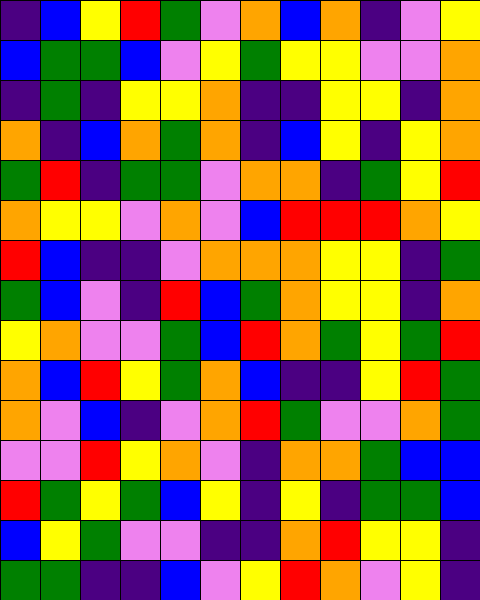[["indigo", "blue", "yellow", "red", "green", "violet", "orange", "blue", "orange", "indigo", "violet", "yellow"], ["blue", "green", "green", "blue", "violet", "yellow", "green", "yellow", "yellow", "violet", "violet", "orange"], ["indigo", "green", "indigo", "yellow", "yellow", "orange", "indigo", "indigo", "yellow", "yellow", "indigo", "orange"], ["orange", "indigo", "blue", "orange", "green", "orange", "indigo", "blue", "yellow", "indigo", "yellow", "orange"], ["green", "red", "indigo", "green", "green", "violet", "orange", "orange", "indigo", "green", "yellow", "red"], ["orange", "yellow", "yellow", "violet", "orange", "violet", "blue", "red", "red", "red", "orange", "yellow"], ["red", "blue", "indigo", "indigo", "violet", "orange", "orange", "orange", "yellow", "yellow", "indigo", "green"], ["green", "blue", "violet", "indigo", "red", "blue", "green", "orange", "yellow", "yellow", "indigo", "orange"], ["yellow", "orange", "violet", "violet", "green", "blue", "red", "orange", "green", "yellow", "green", "red"], ["orange", "blue", "red", "yellow", "green", "orange", "blue", "indigo", "indigo", "yellow", "red", "green"], ["orange", "violet", "blue", "indigo", "violet", "orange", "red", "green", "violet", "violet", "orange", "green"], ["violet", "violet", "red", "yellow", "orange", "violet", "indigo", "orange", "orange", "green", "blue", "blue"], ["red", "green", "yellow", "green", "blue", "yellow", "indigo", "yellow", "indigo", "green", "green", "blue"], ["blue", "yellow", "green", "violet", "violet", "indigo", "indigo", "orange", "red", "yellow", "yellow", "indigo"], ["green", "green", "indigo", "indigo", "blue", "violet", "yellow", "red", "orange", "violet", "yellow", "indigo"]]